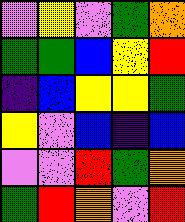[["violet", "yellow", "violet", "green", "orange"], ["green", "green", "blue", "yellow", "red"], ["indigo", "blue", "yellow", "yellow", "green"], ["yellow", "violet", "blue", "indigo", "blue"], ["violet", "violet", "red", "green", "orange"], ["green", "red", "orange", "violet", "red"]]